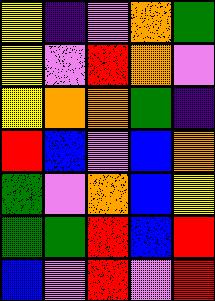[["yellow", "indigo", "violet", "orange", "green"], ["yellow", "violet", "red", "orange", "violet"], ["yellow", "orange", "orange", "green", "indigo"], ["red", "blue", "violet", "blue", "orange"], ["green", "violet", "orange", "blue", "yellow"], ["green", "green", "red", "blue", "red"], ["blue", "violet", "red", "violet", "red"]]